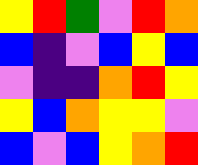[["yellow", "red", "green", "violet", "red", "orange"], ["blue", "indigo", "violet", "blue", "yellow", "blue"], ["violet", "indigo", "indigo", "orange", "red", "yellow"], ["yellow", "blue", "orange", "yellow", "yellow", "violet"], ["blue", "violet", "blue", "yellow", "orange", "red"]]